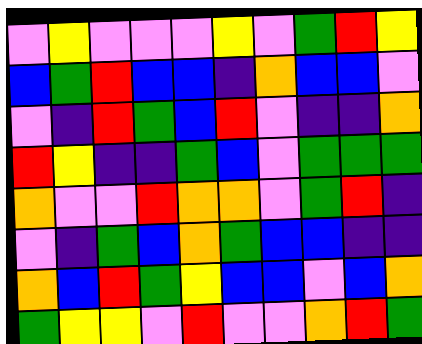[["violet", "yellow", "violet", "violet", "violet", "yellow", "violet", "green", "red", "yellow"], ["blue", "green", "red", "blue", "blue", "indigo", "orange", "blue", "blue", "violet"], ["violet", "indigo", "red", "green", "blue", "red", "violet", "indigo", "indigo", "orange"], ["red", "yellow", "indigo", "indigo", "green", "blue", "violet", "green", "green", "green"], ["orange", "violet", "violet", "red", "orange", "orange", "violet", "green", "red", "indigo"], ["violet", "indigo", "green", "blue", "orange", "green", "blue", "blue", "indigo", "indigo"], ["orange", "blue", "red", "green", "yellow", "blue", "blue", "violet", "blue", "orange"], ["green", "yellow", "yellow", "violet", "red", "violet", "violet", "orange", "red", "green"]]